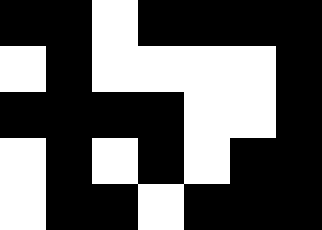[["black", "black", "white", "black", "black", "black", "black"], ["white", "black", "white", "white", "white", "white", "black"], ["black", "black", "black", "black", "white", "white", "black"], ["white", "black", "white", "black", "white", "black", "black"], ["white", "black", "black", "white", "black", "black", "black"]]